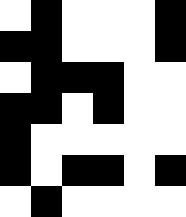[["white", "black", "white", "white", "white", "black"], ["black", "black", "white", "white", "white", "black"], ["white", "black", "black", "black", "white", "white"], ["black", "black", "white", "black", "white", "white"], ["black", "white", "white", "white", "white", "white"], ["black", "white", "black", "black", "white", "black"], ["white", "black", "white", "white", "white", "white"]]